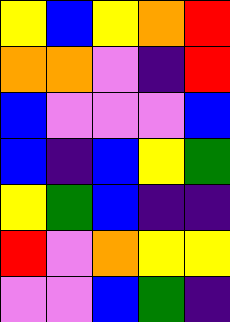[["yellow", "blue", "yellow", "orange", "red"], ["orange", "orange", "violet", "indigo", "red"], ["blue", "violet", "violet", "violet", "blue"], ["blue", "indigo", "blue", "yellow", "green"], ["yellow", "green", "blue", "indigo", "indigo"], ["red", "violet", "orange", "yellow", "yellow"], ["violet", "violet", "blue", "green", "indigo"]]